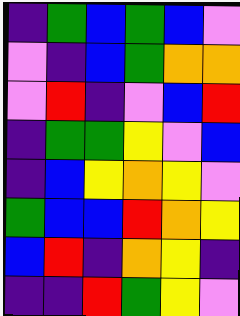[["indigo", "green", "blue", "green", "blue", "violet"], ["violet", "indigo", "blue", "green", "orange", "orange"], ["violet", "red", "indigo", "violet", "blue", "red"], ["indigo", "green", "green", "yellow", "violet", "blue"], ["indigo", "blue", "yellow", "orange", "yellow", "violet"], ["green", "blue", "blue", "red", "orange", "yellow"], ["blue", "red", "indigo", "orange", "yellow", "indigo"], ["indigo", "indigo", "red", "green", "yellow", "violet"]]